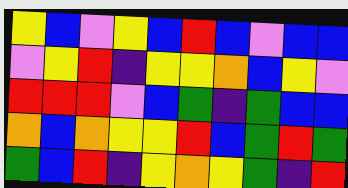[["yellow", "blue", "violet", "yellow", "blue", "red", "blue", "violet", "blue", "blue"], ["violet", "yellow", "red", "indigo", "yellow", "yellow", "orange", "blue", "yellow", "violet"], ["red", "red", "red", "violet", "blue", "green", "indigo", "green", "blue", "blue"], ["orange", "blue", "orange", "yellow", "yellow", "red", "blue", "green", "red", "green"], ["green", "blue", "red", "indigo", "yellow", "orange", "yellow", "green", "indigo", "red"]]